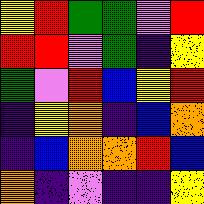[["yellow", "red", "green", "green", "violet", "red"], ["red", "red", "violet", "green", "indigo", "yellow"], ["green", "violet", "red", "blue", "yellow", "red"], ["indigo", "yellow", "orange", "indigo", "blue", "orange"], ["indigo", "blue", "orange", "orange", "red", "blue"], ["orange", "indigo", "violet", "indigo", "indigo", "yellow"]]